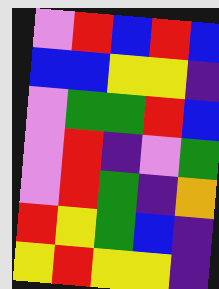[["violet", "red", "blue", "red", "blue"], ["blue", "blue", "yellow", "yellow", "indigo"], ["violet", "green", "green", "red", "blue"], ["violet", "red", "indigo", "violet", "green"], ["violet", "red", "green", "indigo", "orange"], ["red", "yellow", "green", "blue", "indigo"], ["yellow", "red", "yellow", "yellow", "indigo"]]